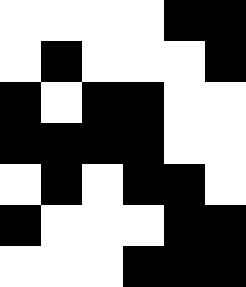[["white", "white", "white", "white", "black", "black"], ["white", "black", "white", "white", "white", "black"], ["black", "white", "black", "black", "white", "white"], ["black", "black", "black", "black", "white", "white"], ["white", "black", "white", "black", "black", "white"], ["black", "white", "white", "white", "black", "black"], ["white", "white", "white", "black", "black", "black"]]